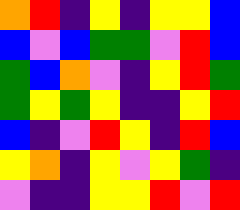[["orange", "red", "indigo", "yellow", "indigo", "yellow", "yellow", "blue"], ["blue", "violet", "blue", "green", "green", "violet", "red", "blue"], ["green", "blue", "orange", "violet", "indigo", "yellow", "red", "green"], ["green", "yellow", "green", "yellow", "indigo", "indigo", "yellow", "red"], ["blue", "indigo", "violet", "red", "yellow", "indigo", "red", "blue"], ["yellow", "orange", "indigo", "yellow", "violet", "yellow", "green", "indigo"], ["violet", "indigo", "indigo", "yellow", "yellow", "red", "violet", "red"]]